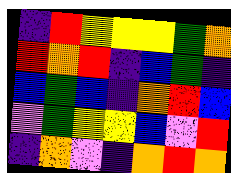[["indigo", "red", "yellow", "yellow", "yellow", "green", "orange"], ["red", "orange", "red", "indigo", "blue", "green", "indigo"], ["blue", "green", "blue", "indigo", "orange", "red", "blue"], ["violet", "green", "yellow", "yellow", "blue", "violet", "red"], ["indigo", "orange", "violet", "indigo", "orange", "red", "orange"]]